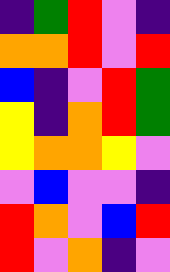[["indigo", "green", "red", "violet", "indigo"], ["orange", "orange", "red", "violet", "red"], ["blue", "indigo", "violet", "red", "green"], ["yellow", "indigo", "orange", "red", "green"], ["yellow", "orange", "orange", "yellow", "violet"], ["violet", "blue", "violet", "violet", "indigo"], ["red", "orange", "violet", "blue", "red"], ["red", "violet", "orange", "indigo", "violet"]]